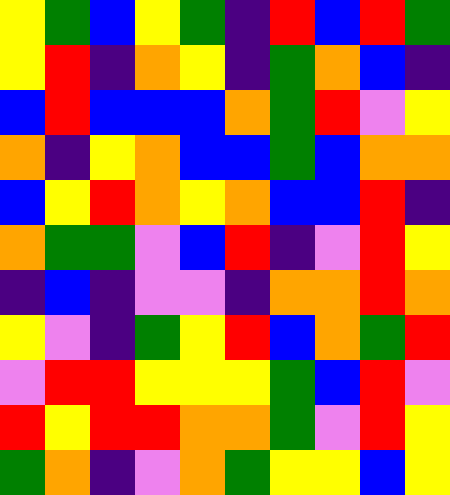[["yellow", "green", "blue", "yellow", "green", "indigo", "red", "blue", "red", "green"], ["yellow", "red", "indigo", "orange", "yellow", "indigo", "green", "orange", "blue", "indigo"], ["blue", "red", "blue", "blue", "blue", "orange", "green", "red", "violet", "yellow"], ["orange", "indigo", "yellow", "orange", "blue", "blue", "green", "blue", "orange", "orange"], ["blue", "yellow", "red", "orange", "yellow", "orange", "blue", "blue", "red", "indigo"], ["orange", "green", "green", "violet", "blue", "red", "indigo", "violet", "red", "yellow"], ["indigo", "blue", "indigo", "violet", "violet", "indigo", "orange", "orange", "red", "orange"], ["yellow", "violet", "indigo", "green", "yellow", "red", "blue", "orange", "green", "red"], ["violet", "red", "red", "yellow", "yellow", "yellow", "green", "blue", "red", "violet"], ["red", "yellow", "red", "red", "orange", "orange", "green", "violet", "red", "yellow"], ["green", "orange", "indigo", "violet", "orange", "green", "yellow", "yellow", "blue", "yellow"]]